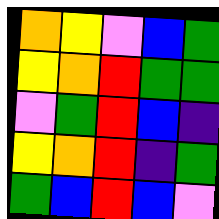[["orange", "yellow", "violet", "blue", "green"], ["yellow", "orange", "red", "green", "green"], ["violet", "green", "red", "blue", "indigo"], ["yellow", "orange", "red", "indigo", "green"], ["green", "blue", "red", "blue", "violet"]]